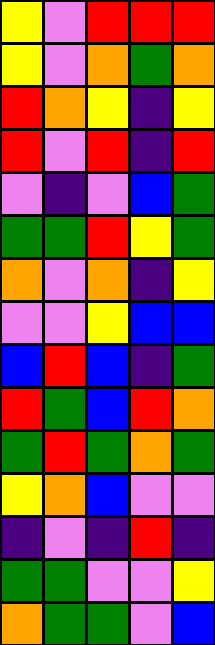[["yellow", "violet", "red", "red", "red"], ["yellow", "violet", "orange", "green", "orange"], ["red", "orange", "yellow", "indigo", "yellow"], ["red", "violet", "red", "indigo", "red"], ["violet", "indigo", "violet", "blue", "green"], ["green", "green", "red", "yellow", "green"], ["orange", "violet", "orange", "indigo", "yellow"], ["violet", "violet", "yellow", "blue", "blue"], ["blue", "red", "blue", "indigo", "green"], ["red", "green", "blue", "red", "orange"], ["green", "red", "green", "orange", "green"], ["yellow", "orange", "blue", "violet", "violet"], ["indigo", "violet", "indigo", "red", "indigo"], ["green", "green", "violet", "violet", "yellow"], ["orange", "green", "green", "violet", "blue"]]